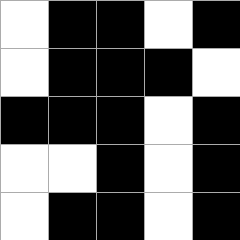[["white", "black", "black", "white", "black"], ["white", "black", "black", "black", "white"], ["black", "black", "black", "white", "black"], ["white", "white", "black", "white", "black"], ["white", "black", "black", "white", "black"]]